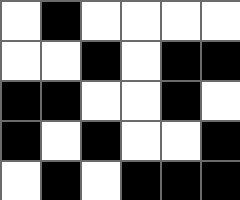[["white", "black", "white", "white", "white", "white"], ["white", "white", "black", "white", "black", "black"], ["black", "black", "white", "white", "black", "white"], ["black", "white", "black", "white", "white", "black"], ["white", "black", "white", "black", "black", "black"]]